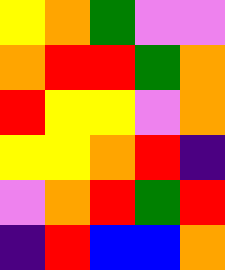[["yellow", "orange", "green", "violet", "violet"], ["orange", "red", "red", "green", "orange"], ["red", "yellow", "yellow", "violet", "orange"], ["yellow", "yellow", "orange", "red", "indigo"], ["violet", "orange", "red", "green", "red"], ["indigo", "red", "blue", "blue", "orange"]]